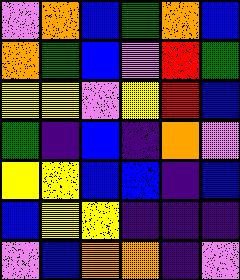[["violet", "orange", "blue", "green", "orange", "blue"], ["orange", "green", "blue", "violet", "red", "green"], ["yellow", "yellow", "violet", "yellow", "red", "blue"], ["green", "indigo", "blue", "indigo", "orange", "violet"], ["yellow", "yellow", "blue", "blue", "indigo", "blue"], ["blue", "yellow", "yellow", "indigo", "indigo", "indigo"], ["violet", "blue", "orange", "orange", "indigo", "violet"]]